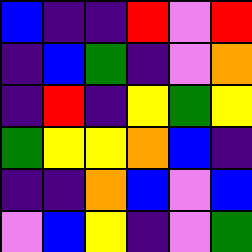[["blue", "indigo", "indigo", "red", "violet", "red"], ["indigo", "blue", "green", "indigo", "violet", "orange"], ["indigo", "red", "indigo", "yellow", "green", "yellow"], ["green", "yellow", "yellow", "orange", "blue", "indigo"], ["indigo", "indigo", "orange", "blue", "violet", "blue"], ["violet", "blue", "yellow", "indigo", "violet", "green"]]